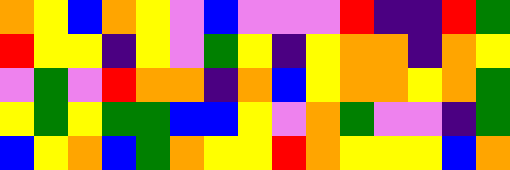[["orange", "yellow", "blue", "orange", "yellow", "violet", "blue", "violet", "violet", "violet", "red", "indigo", "indigo", "red", "green"], ["red", "yellow", "yellow", "indigo", "yellow", "violet", "green", "yellow", "indigo", "yellow", "orange", "orange", "indigo", "orange", "yellow"], ["violet", "green", "violet", "red", "orange", "orange", "indigo", "orange", "blue", "yellow", "orange", "orange", "yellow", "orange", "green"], ["yellow", "green", "yellow", "green", "green", "blue", "blue", "yellow", "violet", "orange", "green", "violet", "violet", "indigo", "green"], ["blue", "yellow", "orange", "blue", "green", "orange", "yellow", "yellow", "red", "orange", "yellow", "yellow", "yellow", "blue", "orange"]]